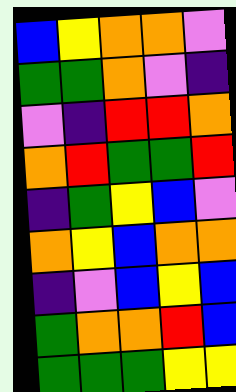[["blue", "yellow", "orange", "orange", "violet"], ["green", "green", "orange", "violet", "indigo"], ["violet", "indigo", "red", "red", "orange"], ["orange", "red", "green", "green", "red"], ["indigo", "green", "yellow", "blue", "violet"], ["orange", "yellow", "blue", "orange", "orange"], ["indigo", "violet", "blue", "yellow", "blue"], ["green", "orange", "orange", "red", "blue"], ["green", "green", "green", "yellow", "yellow"]]